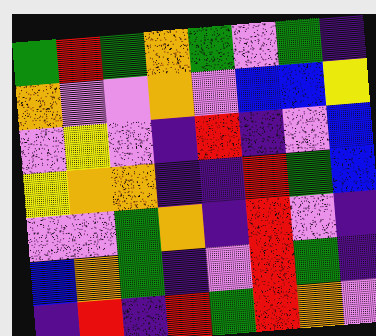[["green", "red", "green", "orange", "green", "violet", "green", "indigo"], ["orange", "violet", "violet", "orange", "violet", "blue", "blue", "yellow"], ["violet", "yellow", "violet", "indigo", "red", "indigo", "violet", "blue"], ["yellow", "orange", "orange", "indigo", "indigo", "red", "green", "blue"], ["violet", "violet", "green", "orange", "indigo", "red", "violet", "indigo"], ["blue", "orange", "green", "indigo", "violet", "red", "green", "indigo"], ["indigo", "red", "indigo", "red", "green", "red", "orange", "violet"]]